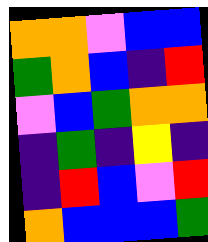[["orange", "orange", "violet", "blue", "blue"], ["green", "orange", "blue", "indigo", "red"], ["violet", "blue", "green", "orange", "orange"], ["indigo", "green", "indigo", "yellow", "indigo"], ["indigo", "red", "blue", "violet", "red"], ["orange", "blue", "blue", "blue", "green"]]